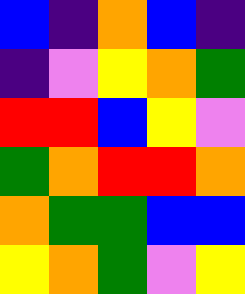[["blue", "indigo", "orange", "blue", "indigo"], ["indigo", "violet", "yellow", "orange", "green"], ["red", "red", "blue", "yellow", "violet"], ["green", "orange", "red", "red", "orange"], ["orange", "green", "green", "blue", "blue"], ["yellow", "orange", "green", "violet", "yellow"]]